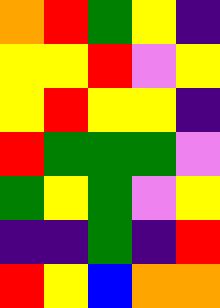[["orange", "red", "green", "yellow", "indigo"], ["yellow", "yellow", "red", "violet", "yellow"], ["yellow", "red", "yellow", "yellow", "indigo"], ["red", "green", "green", "green", "violet"], ["green", "yellow", "green", "violet", "yellow"], ["indigo", "indigo", "green", "indigo", "red"], ["red", "yellow", "blue", "orange", "orange"]]